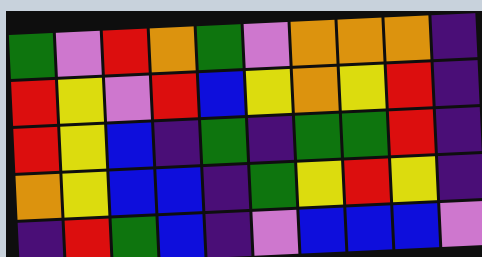[["green", "violet", "red", "orange", "green", "violet", "orange", "orange", "orange", "indigo"], ["red", "yellow", "violet", "red", "blue", "yellow", "orange", "yellow", "red", "indigo"], ["red", "yellow", "blue", "indigo", "green", "indigo", "green", "green", "red", "indigo"], ["orange", "yellow", "blue", "blue", "indigo", "green", "yellow", "red", "yellow", "indigo"], ["indigo", "red", "green", "blue", "indigo", "violet", "blue", "blue", "blue", "violet"]]